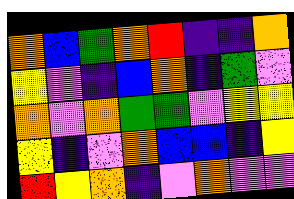[["orange", "blue", "green", "orange", "red", "indigo", "indigo", "orange"], ["yellow", "violet", "indigo", "blue", "orange", "indigo", "green", "violet"], ["orange", "violet", "orange", "green", "green", "violet", "yellow", "yellow"], ["yellow", "indigo", "violet", "orange", "blue", "blue", "indigo", "yellow"], ["red", "yellow", "orange", "indigo", "violet", "orange", "violet", "violet"]]